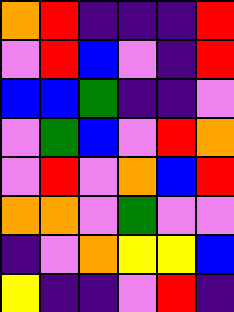[["orange", "red", "indigo", "indigo", "indigo", "red"], ["violet", "red", "blue", "violet", "indigo", "red"], ["blue", "blue", "green", "indigo", "indigo", "violet"], ["violet", "green", "blue", "violet", "red", "orange"], ["violet", "red", "violet", "orange", "blue", "red"], ["orange", "orange", "violet", "green", "violet", "violet"], ["indigo", "violet", "orange", "yellow", "yellow", "blue"], ["yellow", "indigo", "indigo", "violet", "red", "indigo"]]